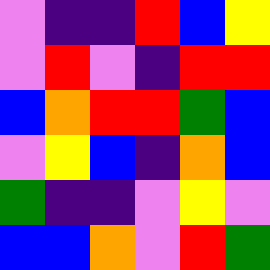[["violet", "indigo", "indigo", "red", "blue", "yellow"], ["violet", "red", "violet", "indigo", "red", "red"], ["blue", "orange", "red", "red", "green", "blue"], ["violet", "yellow", "blue", "indigo", "orange", "blue"], ["green", "indigo", "indigo", "violet", "yellow", "violet"], ["blue", "blue", "orange", "violet", "red", "green"]]